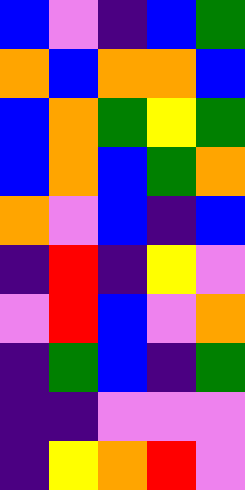[["blue", "violet", "indigo", "blue", "green"], ["orange", "blue", "orange", "orange", "blue"], ["blue", "orange", "green", "yellow", "green"], ["blue", "orange", "blue", "green", "orange"], ["orange", "violet", "blue", "indigo", "blue"], ["indigo", "red", "indigo", "yellow", "violet"], ["violet", "red", "blue", "violet", "orange"], ["indigo", "green", "blue", "indigo", "green"], ["indigo", "indigo", "violet", "violet", "violet"], ["indigo", "yellow", "orange", "red", "violet"]]